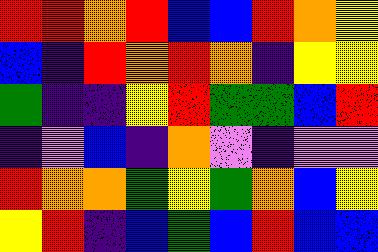[["red", "red", "orange", "red", "blue", "blue", "red", "orange", "yellow"], ["blue", "indigo", "red", "orange", "red", "orange", "indigo", "yellow", "yellow"], ["green", "indigo", "indigo", "yellow", "red", "green", "green", "blue", "red"], ["indigo", "violet", "blue", "indigo", "orange", "violet", "indigo", "violet", "violet"], ["red", "orange", "orange", "green", "yellow", "green", "orange", "blue", "yellow"], ["yellow", "red", "indigo", "blue", "green", "blue", "red", "blue", "blue"]]